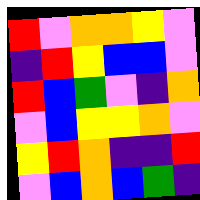[["red", "violet", "orange", "orange", "yellow", "violet"], ["indigo", "red", "yellow", "blue", "blue", "violet"], ["red", "blue", "green", "violet", "indigo", "orange"], ["violet", "blue", "yellow", "yellow", "orange", "violet"], ["yellow", "red", "orange", "indigo", "indigo", "red"], ["violet", "blue", "orange", "blue", "green", "indigo"]]